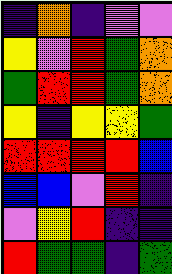[["indigo", "orange", "indigo", "violet", "violet"], ["yellow", "violet", "red", "green", "orange"], ["green", "red", "red", "green", "orange"], ["yellow", "indigo", "yellow", "yellow", "green"], ["red", "red", "red", "red", "blue"], ["blue", "blue", "violet", "red", "indigo"], ["violet", "yellow", "red", "indigo", "indigo"], ["red", "green", "green", "indigo", "green"]]